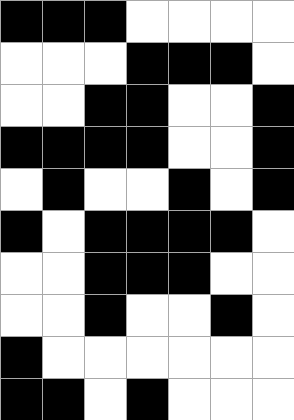[["black", "black", "black", "white", "white", "white", "white"], ["white", "white", "white", "black", "black", "black", "white"], ["white", "white", "black", "black", "white", "white", "black"], ["black", "black", "black", "black", "white", "white", "black"], ["white", "black", "white", "white", "black", "white", "black"], ["black", "white", "black", "black", "black", "black", "white"], ["white", "white", "black", "black", "black", "white", "white"], ["white", "white", "black", "white", "white", "black", "white"], ["black", "white", "white", "white", "white", "white", "white"], ["black", "black", "white", "black", "white", "white", "white"]]